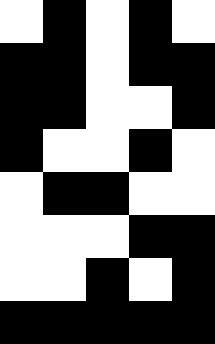[["white", "black", "white", "black", "white"], ["black", "black", "white", "black", "black"], ["black", "black", "white", "white", "black"], ["black", "white", "white", "black", "white"], ["white", "black", "black", "white", "white"], ["white", "white", "white", "black", "black"], ["white", "white", "black", "white", "black"], ["black", "black", "black", "black", "black"]]